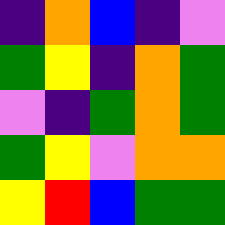[["indigo", "orange", "blue", "indigo", "violet"], ["green", "yellow", "indigo", "orange", "green"], ["violet", "indigo", "green", "orange", "green"], ["green", "yellow", "violet", "orange", "orange"], ["yellow", "red", "blue", "green", "green"]]